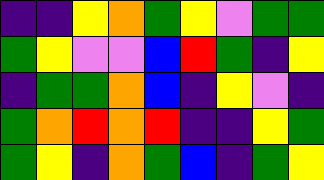[["indigo", "indigo", "yellow", "orange", "green", "yellow", "violet", "green", "green"], ["green", "yellow", "violet", "violet", "blue", "red", "green", "indigo", "yellow"], ["indigo", "green", "green", "orange", "blue", "indigo", "yellow", "violet", "indigo"], ["green", "orange", "red", "orange", "red", "indigo", "indigo", "yellow", "green"], ["green", "yellow", "indigo", "orange", "green", "blue", "indigo", "green", "yellow"]]